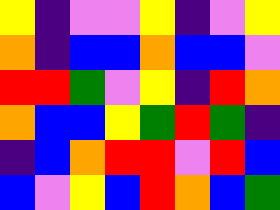[["yellow", "indigo", "violet", "violet", "yellow", "indigo", "violet", "yellow"], ["orange", "indigo", "blue", "blue", "orange", "blue", "blue", "violet"], ["red", "red", "green", "violet", "yellow", "indigo", "red", "orange"], ["orange", "blue", "blue", "yellow", "green", "red", "green", "indigo"], ["indigo", "blue", "orange", "red", "red", "violet", "red", "blue"], ["blue", "violet", "yellow", "blue", "red", "orange", "blue", "green"]]